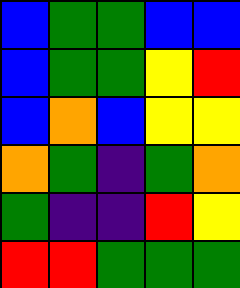[["blue", "green", "green", "blue", "blue"], ["blue", "green", "green", "yellow", "red"], ["blue", "orange", "blue", "yellow", "yellow"], ["orange", "green", "indigo", "green", "orange"], ["green", "indigo", "indigo", "red", "yellow"], ["red", "red", "green", "green", "green"]]